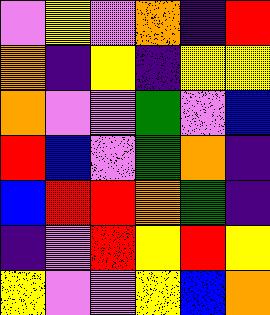[["violet", "yellow", "violet", "orange", "indigo", "red"], ["orange", "indigo", "yellow", "indigo", "yellow", "yellow"], ["orange", "violet", "violet", "green", "violet", "blue"], ["red", "blue", "violet", "green", "orange", "indigo"], ["blue", "red", "red", "orange", "green", "indigo"], ["indigo", "violet", "red", "yellow", "red", "yellow"], ["yellow", "violet", "violet", "yellow", "blue", "orange"]]